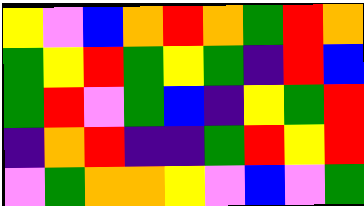[["yellow", "violet", "blue", "orange", "red", "orange", "green", "red", "orange"], ["green", "yellow", "red", "green", "yellow", "green", "indigo", "red", "blue"], ["green", "red", "violet", "green", "blue", "indigo", "yellow", "green", "red"], ["indigo", "orange", "red", "indigo", "indigo", "green", "red", "yellow", "red"], ["violet", "green", "orange", "orange", "yellow", "violet", "blue", "violet", "green"]]